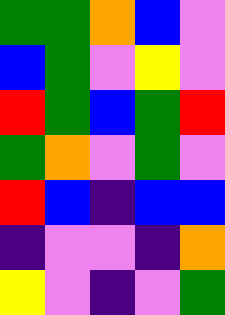[["green", "green", "orange", "blue", "violet"], ["blue", "green", "violet", "yellow", "violet"], ["red", "green", "blue", "green", "red"], ["green", "orange", "violet", "green", "violet"], ["red", "blue", "indigo", "blue", "blue"], ["indigo", "violet", "violet", "indigo", "orange"], ["yellow", "violet", "indigo", "violet", "green"]]